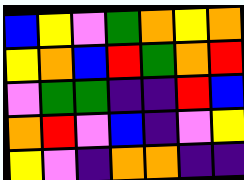[["blue", "yellow", "violet", "green", "orange", "yellow", "orange"], ["yellow", "orange", "blue", "red", "green", "orange", "red"], ["violet", "green", "green", "indigo", "indigo", "red", "blue"], ["orange", "red", "violet", "blue", "indigo", "violet", "yellow"], ["yellow", "violet", "indigo", "orange", "orange", "indigo", "indigo"]]